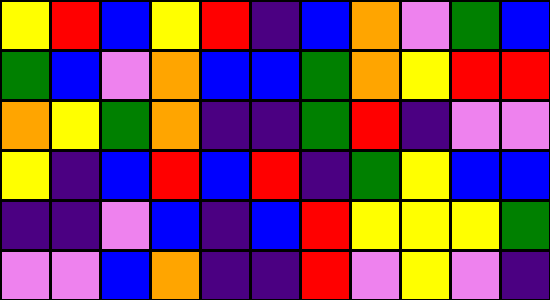[["yellow", "red", "blue", "yellow", "red", "indigo", "blue", "orange", "violet", "green", "blue"], ["green", "blue", "violet", "orange", "blue", "blue", "green", "orange", "yellow", "red", "red"], ["orange", "yellow", "green", "orange", "indigo", "indigo", "green", "red", "indigo", "violet", "violet"], ["yellow", "indigo", "blue", "red", "blue", "red", "indigo", "green", "yellow", "blue", "blue"], ["indigo", "indigo", "violet", "blue", "indigo", "blue", "red", "yellow", "yellow", "yellow", "green"], ["violet", "violet", "blue", "orange", "indigo", "indigo", "red", "violet", "yellow", "violet", "indigo"]]